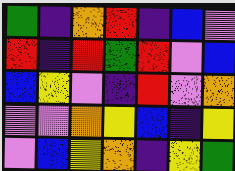[["green", "indigo", "orange", "red", "indigo", "blue", "violet"], ["red", "indigo", "red", "green", "red", "violet", "blue"], ["blue", "yellow", "violet", "indigo", "red", "violet", "orange"], ["violet", "violet", "orange", "yellow", "blue", "indigo", "yellow"], ["violet", "blue", "yellow", "orange", "indigo", "yellow", "green"]]